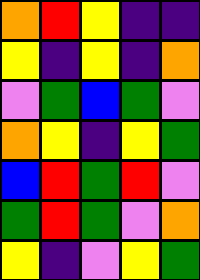[["orange", "red", "yellow", "indigo", "indigo"], ["yellow", "indigo", "yellow", "indigo", "orange"], ["violet", "green", "blue", "green", "violet"], ["orange", "yellow", "indigo", "yellow", "green"], ["blue", "red", "green", "red", "violet"], ["green", "red", "green", "violet", "orange"], ["yellow", "indigo", "violet", "yellow", "green"]]